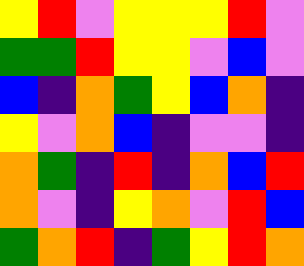[["yellow", "red", "violet", "yellow", "yellow", "yellow", "red", "violet"], ["green", "green", "red", "yellow", "yellow", "violet", "blue", "violet"], ["blue", "indigo", "orange", "green", "yellow", "blue", "orange", "indigo"], ["yellow", "violet", "orange", "blue", "indigo", "violet", "violet", "indigo"], ["orange", "green", "indigo", "red", "indigo", "orange", "blue", "red"], ["orange", "violet", "indigo", "yellow", "orange", "violet", "red", "blue"], ["green", "orange", "red", "indigo", "green", "yellow", "red", "orange"]]